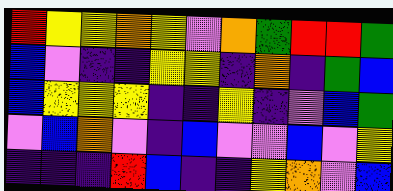[["red", "yellow", "yellow", "orange", "yellow", "violet", "orange", "green", "red", "red", "green"], ["blue", "violet", "indigo", "indigo", "yellow", "yellow", "indigo", "orange", "indigo", "green", "blue"], ["blue", "yellow", "yellow", "yellow", "indigo", "indigo", "yellow", "indigo", "violet", "blue", "green"], ["violet", "blue", "orange", "violet", "indigo", "blue", "violet", "violet", "blue", "violet", "yellow"], ["indigo", "indigo", "indigo", "red", "blue", "indigo", "indigo", "yellow", "orange", "violet", "blue"]]